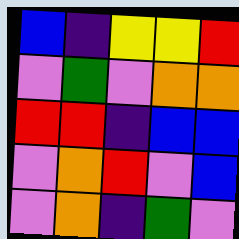[["blue", "indigo", "yellow", "yellow", "red"], ["violet", "green", "violet", "orange", "orange"], ["red", "red", "indigo", "blue", "blue"], ["violet", "orange", "red", "violet", "blue"], ["violet", "orange", "indigo", "green", "violet"]]